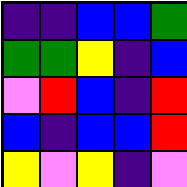[["indigo", "indigo", "blue", "blue", "green"], ["green", "green", "yellow", "indigo", "blue"], ["violet", "red", "blue", "indigo", "red"], ["blue", "indigo", "blue", "blue", "red"], ["yellow", "violet", "yellow", "indigo", "violet"]]